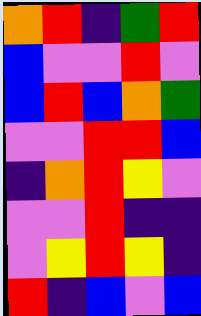[["orange", "red", "indigo", "green", "red"], ["blue", "violet", "violet", "red", "violet"], ["blue", "red", "blue", "orange", "green"], ["violet", "violet", "red", "red", "blue"], ["indigo", "orange", "red", "yellow", "violet"], ["violet", "violet", "red", "indigo", "indigo"], ["violet", "yellow", "red", "yellow", "indigo"], ["red", "indigo", "blue", "violet", "blue"]]